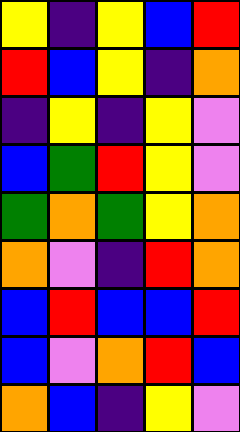[["yellow", "indigo", "yellow", "blue", "red"], ["red", "blue", "yellow", "indigo", "orange"], ["indigo", "yellow", "indigo", "yellow", "violet"], ["blue", "green", "red", "yellow", "violet"], ["green", "orange", "green", "yellow", "orange"], ["orange", "violet", "indigo", "red", "orange"], ["blue", "red", "blue", "blue", "red"], ["blue", "violet", "orange", "red", "blue"], ["orange", "blue", "indigo", "yellow", "violet"]]